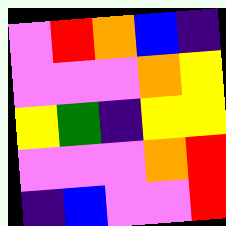[["violet", "red", "orange", "blue", "indigo"], ["violet", "violet", "violet", "orange", "yellow"], ["yellow", "green", "indigo", "yellow", "yellow"], ["violet", "violet", "violet", "orange", "red"], ["indigo", "blue", "violet", "violet", "red"]]